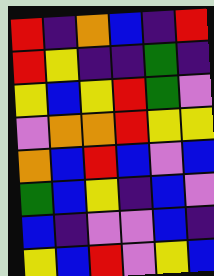[["red", "indigo", "orange", "blue", "indigo", "red"], ["red", "yellow", "indigo", "indigo", "green", "indigo"], ["yellow", "blue", "yellow", "red", "green", "violet"], ["violet", "orange", "orange", "red", "yellow", "yellow"], ["orange", "blue", "red", "blue", "violet", "blue"], ["green", "blue", "yellow", "indigo", "blue", "violet"], ["blue", "indigo", "violet", "violet", "blue", "indigo"], ["yellow", "blue", "red", "violet", "yellow", "blue"]]